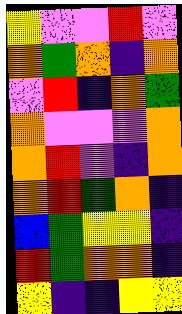[["yellow", "violet", "violet", "red", "violet"], ["orange", "green", "orange", "indigo", "orange"], ["violet", "red", "indigo", "orange", "green"], ["orange", "violet", "violet", "violet", "orange"], ["orange", "red", "violet", "indigo", "orange"], ["orange", "red", "green", "orange", "indigo"], ["blue", "green", "yellow", "yellow", "indigo"], ["red", "green", "orange", "orange", "indigo"], ["yellow", "indigo", "indigo", "yellow", "yellow"]]